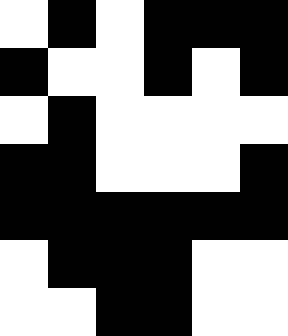[["white", "black", "white", "black", "black", "black"], ["black", "white", "white", "black", "white", "black"], ["white", "black", "white", "white", "white", "white"], ["black", "black", "white", "white", "white", "black"], ["black", "black", "black", "black", "black", "black"], ["white", "black", "black", "black", "white", "white"], ["white", "white", "black", "black", "white", "white"]]